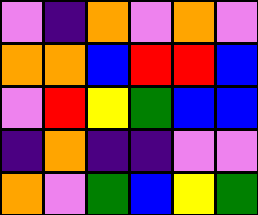[["violet", "indigo", "orange", "violet", "orange", "violet"], ["orange", "orange", "blue", "red", "red", "blue"], ["violet", "red", "yellow", "green", "blue", "blue"], ["indigo", "orange", "indigo", "indigo", "violet", "violet"], ["orange", "violet", "green", "blue", "yellow", "green"]]